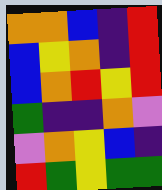[["orange", "orange", "blue", "indigo", "red"], ["blue", "yellow", "orange", "indigo", "red"], ["blue", "orange", "red", "yellow", "red"], ["green", "indigo", "indigo", "orange", "violet"], ["violet", "orange", "yellow", "blue", "indigo"], ["red", "green", "yellow", "green", "green"]]